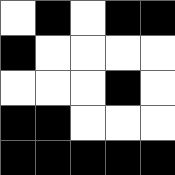[["white", "black", "white", "black", "black"], ["black", "white", "white", "white", "white"], ["white", "white", "white", "black", "white"], ["black", "black", "white", "white", "white"], ["black", "black", "black", "black", "black"]]